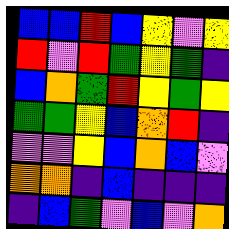[["blue", "blue", "red", "blue", "yellow", "violet", "yellow"], ["red", "violet", "red", "green", "yellow", "green", "indigo"], ["blue", "orange", "green", "red", "yellow", "green", "yellow"], ["green", "green", "yellow", "blue", "orange", "red", "indigo"], ["violet", "violet", "yellow", "blue", "orange", "blue", "violet"], ["orange", "orange", "indigo", "blue", "indigo", "indigo", "indigo"], ["indigo", "blue", "green", "violet", "blue", "violet", "orange"]]